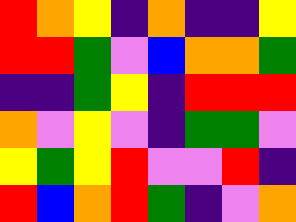[["red", "orange", "yellow", "indigo", "orange", "indigo", "indigo", "yellow"], ["red", "red", "green", "violet", "blue", "orange", "orange", "green"], ["indigo", "indigo", "green", "yellow", "indigo", "red", "red", "red"], ["orange", "violet", "yellow", "violet", "indigo", "green", "green", "violet"], ["yellow", "green", "yellow", "red", "violet", "violet", "red", "indigo"], ["red", "blue", "orange", "red", "green", "indigo", "violet", "orange"]]